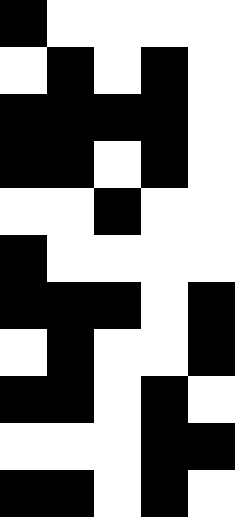[["black", "white", "white", "white", "white"], ["white", "black", "white", "black", "white"], ["black", "black", "black", "black", "white"], ["black", "black", "white", "black", "white"], ["white", "white", "black", "white", "white"], ["black", "white", "white", "white", "white"], ["black", "black", "black", "white", "black"], ["white", "black", "white", "white", "black"], ["black", "black", "white", "black", "white"], ["white", "white", "white", "black", "black"], ["black", "black", "white", "black", "white"]]